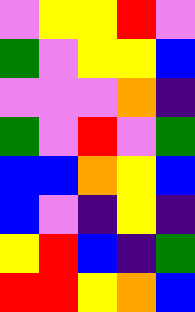[["violet", "yellow", "yellow", "red", "violet"], ["green", "violet", "yellow", "yellow", "blue"], ["violet", "violet", "violet", "orange", "indigo"], ["green", "violet", "red", "violet", "green"], ["blue", "blue", "orange", "yellow", "blue"], ["blue", "violet", "indigo", "yellow", "indigo"], ["yellow", "red", "blue", "indigo", "green"], ["red", "red", "yellow", "orange", "blue"]]